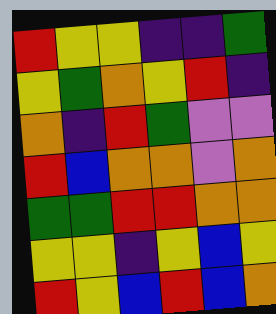[["red", "yellow", "yellow", "indigo", "indigo", "green"], ["yellow", "green", "orange", "yellow", "red", "indigo"], ["orange", "indigo", "red", "green", "violet", "violet"], ["red", "blue", "orange", "orange", "violet", "orange"], ["green", "green", "red", "red", "orange", "orange"], ["yellow", "yellow", "indigo", "yellow", "blue", "yellow"], ["red", "yellow", "blue", "red", "blue", "orange"]]